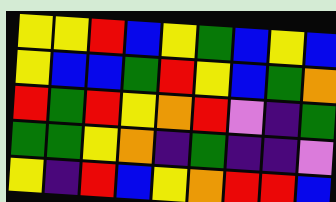[["yellow", "yellow", "red", "blue", "yellow", "green", "blue", "yellow", "blue"], ["yellow", "blue", "blue", "green", "red", "yellow", "blue", "green", "orange"], ["red", "green", "red", "yellow", "orange", "red", "violet", "indigo", "green"], ["green", "green", "yellow", "orange", "indigo", "green", "indigo", "indigo", "violet"], ["yellow", "indigo", "red", "blue", "yellow", "orange", "red", "red", "blue"]]